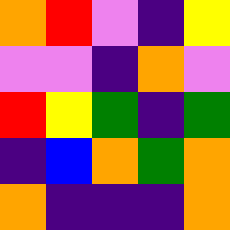[["orange", "red", "violet", "indigo", "yellow"], ["violet", "violet", "indigo", "orange", "violet"], ["red", "yellow", "green", "indigo", "green"], ["indigo", "blue", "orange", "green", "orange"], ["orange", "indigo", "indigo", "indigo", "orange"]]